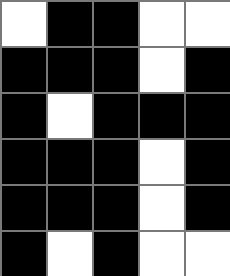[["white", "black", "black", "white", "white"], ["black", "black", "black", "white", "black"], ["black", "white", "black", "black", "black"], ["black", "black", "black", "white", "black"], ["black", "black", "black", "white", "black"], ["black", "white", "black", "white", "white"]]